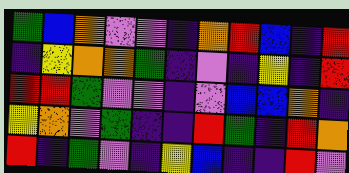[["green", "blue", "orange", "violet", "violet", "indigo", "orange", "red", "blue", "indigo", "red"], ["indigo", "yellow", "orange", "orange", "green", "indigo", "violet", "indigo", "yellow", "indigo", "red"], ["red", "red", "green", "violet", "violet", "indigo", "violet", "blue", "blue", "orange", "indigo"], ["yellow", "orange", "violet", "green", "indigo", "indigo", "red", "green", "indigo", "red", "orange"], ["red", "indigo", "green", "violet", "indigo", "yellow", "blue", "indigo", "indigo", "red", "violet"]]